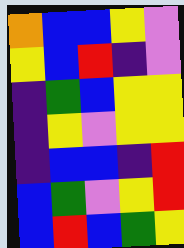[["orange", "blue", "blue", "yellow", "violet"], ["yellow", "blue", "red", "indigo", "violet"], ["indigo", "green", "blue", "yellow", "yellow"], ["indigo", "yellow", "violet", "yellow", "yellow"], ["indigo", "blue", "blue", "indigo", "red"], ["blue", "green", "violet", "yellow", "red"], ["blue", "red", "blue", "green", "yellow"]]